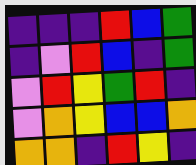[["indigo", "indigo", "indigo", "red", "blue", "green"], ["indigo", "violet", "red", "blue", "indigo", "green"], ["violet", "red", "yellow", "green", "red", "indigo"], ["violet", "orange", "yellow", "blue", "blue", "orange"], ["orange", "orange", "indigo", "red", "yellow", "indigo"]]